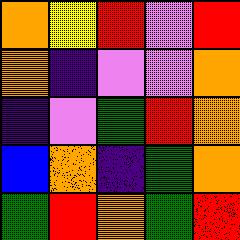[["orange", "yellow", "red", "violet", "red"], ["orange", "indigo", "violet", "violet", "orange"], ["indigo", "violet", "green", "red", "orange"], ["blue", "orange", "indigo", "green", "orange"], ["green", "red", "orange", "green", "red"]]